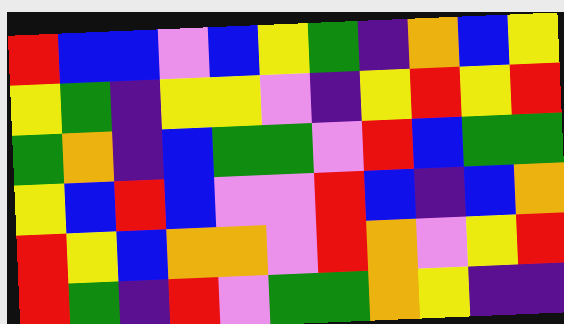[["red", "blue", "blue", "violet", "blue", "yellow", "green", "indigo", "orange", "blue", "yellow"], ["yellow", "green", "indigo", "yellow", "yellow", "violet", "indigo", "yellow", "red", "yellow", "red"], ["green", "orange", "indigo", "blue", "green", "green", "violet", "red", "blue", "green", "green"], ["yellow", "blue", "red", "blue", "violet", "violet", "red", "blue", "indigo", "blue", "orange"], ["red", "yellow", "blue", "orange", "orange", "violet", "red", "orange", "violet", "yellow", "red"], ["red", "green", "indigo", "red", "violet", "green", "green", "orange", "yellow", "indigo", "indigo"]]